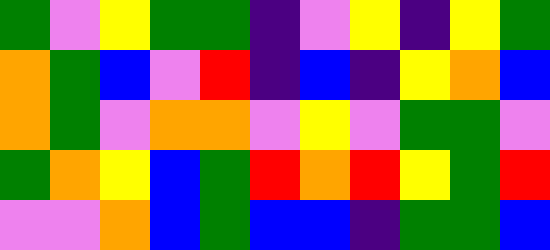[["green", "violet", "yellow", "green", "green", "indigo", "violet", "yellow", "indigo", "yellow", "green"], ["orange", "green", "blue", "violet", "red", "indigo", "blue", "indigo", "yellow", "orange", "blue"], ["orange", "green", "violet", "orange", "orange", "violet", "yellow", "violet", "green", "green", "violet"], ["green", "orange", "yellow", "blue", "green", "red", "orange", "red", "yellow", "green", "red"], ["violet", "violet", "orange", "blue", "green", "blue", "blue", "indigo", "green", "green", "blue"]]